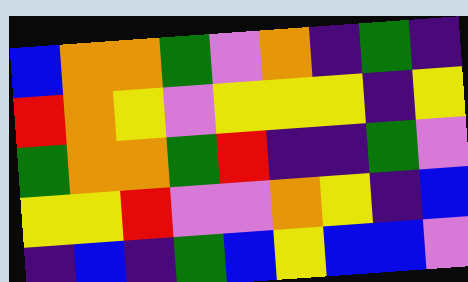[["blue", "orange", "orange", "green", "violet", "orange", "indigo", "green", "indigo"], ["red", "orange", "yellow", "violet", "yellow", "yellow", "yellow", "indigo", "yellow"], ["green", "orange", "orange", "green", "red", "indigo", "indigo", "green", "violet"], ["yellow", "yellow", "red", "violet", "violet", "orange", "yellow", "indigo", "blue"], ["indigo", "blue", "indigo", "green", "blue", "yellow", "blue", "blue", "violet"]]